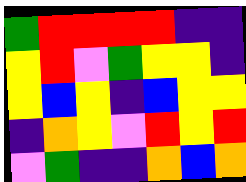[["green", "red", "red", "red", "red", "indigo", "indigo"], ["yellow", "red", "violet", "green", "yellow", "yellow", "indigo"], ["yellow", "blue", "yellow", "indigo", "blue", "yellow", "yellow"], ["indigo", "orange", "yellow", "violet", "red", "yellow", "red"], ["violet", "green", "indigo", "indigo", "orange", "blue", "orange"]]